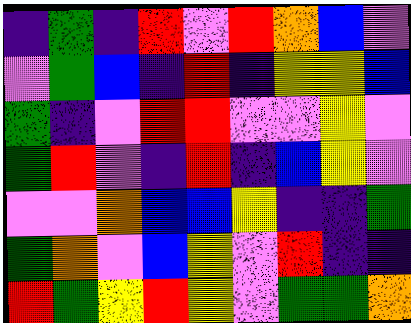[["indigo", "green", "indigo", "red", "violet", "red", "orange", "blue", "violet"], ["violet", "green", "blue", "indigo", "red", "indigo", "yellow", "yellow", "blue"], ["green", "indigo", "violet", "red", "red", "violet", "violet", "yellow", "violet"], ["green", "red", "violet", "indigo", "red", "indigo", "blue", "yellow", "violet"], ["violet", "violet", "orange", "blue", "blue", "yellow", "indigo", "indigo", "green"], ["green", "orange", "violet", "blue", "yellow", "violet", "red", "indigo", "indigo"], ["red", "green", "yellow", "red", "yellow", "violet", "green", "green", "orange"]]